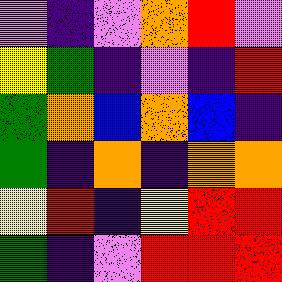[["violet", "indigo", "violet", "orange", "red", "violet"], ["yellow", "green", "indigo", "violet", "indigo", "red"], ["green", "orange", "blue", "orange", "blue", "indigo"], ["green", "indigo", "orange", "indigo", "orange", "orange"], ["yellow", "red", "indigo", "yellow", "red", "red"], ["green", "indigo", "violet", "red", "red", "red"]]